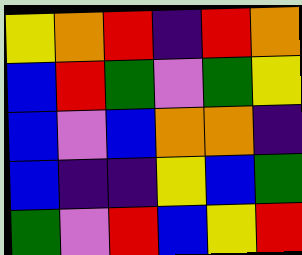[["yellow", "orange", "red", "indigo", "red", "orange"], ["blue", "red", "green", "violet", "green", "yellow"], ["blue", "violet", "blue", "orange", "orange", "indigo"], ["blue", "indigo", "indigo", "yellow", "blue", "green"], ["green", "violet", "red", "blue", "yellow", "red"]]